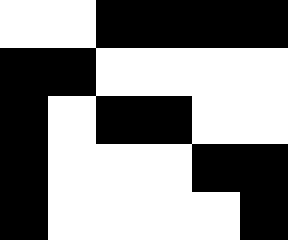[["white", "white", "black", "black", "black", "black"], ["black", "black", "white", "white", "white", "white"], ["black", "white", "black", "black", "white", "white"], ["black", "white", "white", "white", "black", "black"], ["black", "white", "white", "white", "white", "black"]]